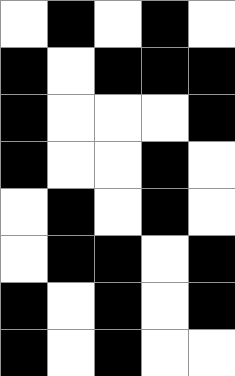[["white", "black", "white", "black", "white"], ["black", "white", "black", "black", "black"], ["black", "white", "white", "white", "black"], ["black", "white", "white", "black", "white"], ["white", "black", "white", "black", "white"], ["white", "black", "black", "white", "black"], ["black", "white", "black", "white", "black"], ["black", "white", "black", "white", "white"]]